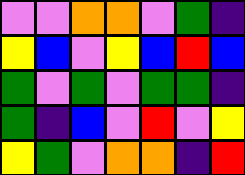[["violet", "violet", "orange", "orange", "violet", "green", "indigo"], ["yellow", "blue", "violet", "yellow", "blue", "red", "blue"], ["green", "violet", "green", "violet", "green", "green", "indigo"], ["green", "indigo", "blue", "violet", "red", "violet", "yellow"], ["yellow", "green", "violet", "orange", "orange", "indigo", "red"]]